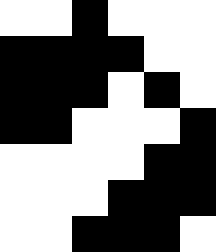[["white", "white", "black", "white", "white", "white"], ["black", "black", "black", "black", "white", "white"], ["black", "black", "black", "white", "black", "white"], ["black", "black", "white", "white", "white", "black"], ["white", "white", "white", "white", "black", "black"], ["white", "white", "white", "black", "black", "black"], ["white", "white", "black", "black", "black", "white"]]